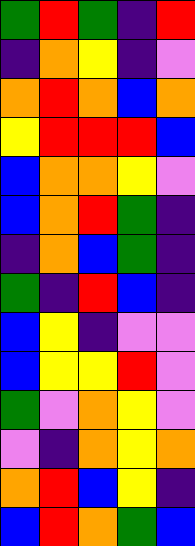[["green", "red", "green", "indigo", "red"], ["indigo", "orange", "yellow", "indigo", "violet"], ["orange", "red", "orange", "blue", "orange"], ["yellow", "red", "red", "red", "blue"], ["blue", "orange", "orange", "yellow", "violet"], ["blue", "orange", "red", "green", "indigo"], ["indigo", "orange", "blue", "green", "indigo"], ["green", "indigo", "red", "blue", "indigo"], ["blue", "yellow", "indigo", "violet", "violet"], ["blue", "yellow", "yellow", "red", "violet"], ["green", "violet", "orange", "yellow", "violet"], ["violet", "indigo", "orange", "yellow", "orange"], ["orange", "red", "blue", "yellow", "indigo"], ["blue", "red", "orange", "green", "blue"]]